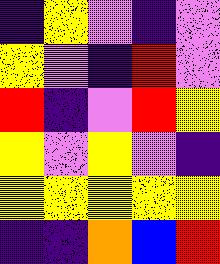[["indigo", "yellow", "violet", "indigo", "violet"], ["yellow", "violet", "indigo", "red", "violet"], ["red", "indigo", "violet", "red", "yellow"], ["yellow", "violet", "yellow", "violet", "indigo"], ["yellow", "yellow", "yellow", "yellow", "yellow"], ["indigo", "indigo", "orange", "blue", "red"]]